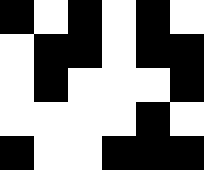[["black", "white", "black", "white", "black", "white"], ["white", "black", "black", "white", "black", "black"], ["white", "black", "white", "white", "white", "black"], ["white", "white", "white", "white", "black", "white"], ["black", "white", "white", "black", "black", "black"]]